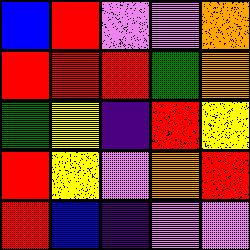[["blue", "red", "violet", "violet", "orange"], ["red", "red", "red", "green", "orange"], ["green", "yellow", "indigo", "red", "yellow"], ["red", "yellow", "violet", "orange", "red"], ["red", "blue", "indigo", "violet", "violet"]]